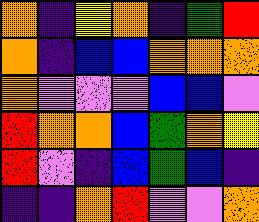[["orange", "indigo", "yellow", "orange", "indigo", "green", "red"], ["orange", "indigo", "blue", "blue", "orange", "orange", "orange"], ["orange", "violet", "violet", "violet", "blue", "blue", "violet"], ["red", "orange", "orange", "blue", "green", "orange", "yellow"], ["red", "violet", "indigo", "blue", "green", "blue", "indigo"], ["indigo", "indigo", "orange", "red", "violet", "violet", "orange"]]